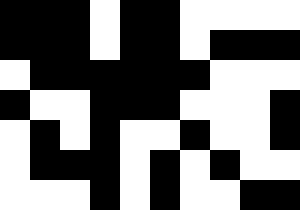[["black", "black", "black", "white", "black", "black", "white", "white", "white", "white"], ["black", "black", "black", "white", "black", "black", "white", "black", "black", "black"], ["white", "black", "black", "black", "black", "black", "black", "white", "white", "white"], ["black", "white", "white", "black", "black", "black", "white", "white", "white", "black"], ["white", "black", "white", "black", "white", "white", "black", "white", "white", "black"], ["white", "black", "black", "black", "white", "black", "white", "black", "white", "white"], ["white", "white", "white", "black", "white", "black", "white", "white", "black", "black"]]